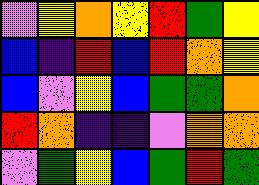[["violet", "yellow", "orange", "yellow", "red", "green", "yellow"], ["blue", "indigo", "red", "blue", "red", "orange", "yellow"], ["blue", "violet", "yellow", "blue", "green", "green", "orange"], ["red", "orange", "indigo", "indigo", "violet", "orange", "orange"], ["violet", "green", "yellow", "blue", "green", "red", "green"]]